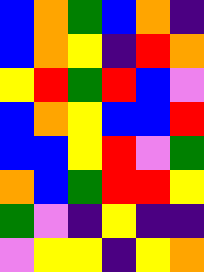[["blue", "orange", "green", "blue", "orange", "indigo"], ["blue", "orange", "yellow", "indigo", "red", "orange"], ["yellow", "red", "green", "red", "blue", "violet"], ["blue", "orange", "yellow", "blue", "blue", "red"], ["blue", "blue", "yellow", "red", "violet", "green"], ["orange", "blue", "green", "red", "red", "yellow"], ["green", "violet", "indigo", "yellow", "indigo", "indigo"], ["violet", "yellow", "yellow", "indigo", "yellow", "orange"]]